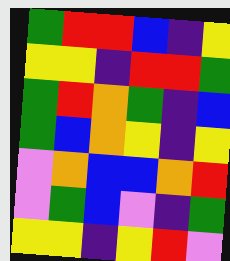[["green", "red", "red", "blue", "indigo", "yellow"], ["yellow", "yellow", "indigo", "red", "red", "green"], ["green", "red", "orange", "green", "indigo", "blue"], ["green", "blue", "orange", "yellow", "indigo", "yellow"], ["violet", "orange", "blue", "blue", "orange", "red"], ["violet", "green", "blue", "violet", "indigo", "green"], ["yellow", "yellow", "indigo", "yellow", "red", "violet"]]